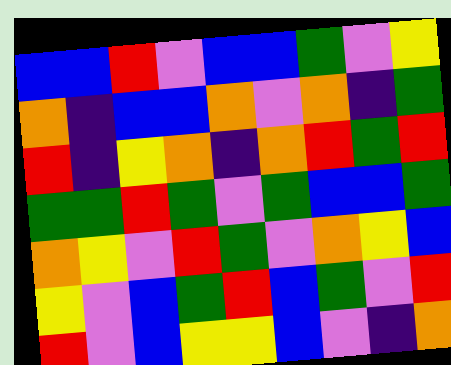[["blue", "blue", "red", "violet", "blue", "blue", "green", "violet", "yellow"], ["orange", "indigo", "blue", "blue", "orange", "violet", "orange", "indigo", "green"], ["red", "indigo", "yellow", "orange", "indigo", "orange", "red", "green", "red"], ["green", "green", "red", "green", "violet", "green", "blue", "blue", "green"], ["orange", "yellow", "violet", "red", "green", "violet", "orange", "yellow", "blue"], ["yellow", "violet", "blue", "green", "red", "blue", "green", "violet", "red"], ["red", "violet", "blue", "yellow", "yellow", "blue", "violet", "indigo", "orange"]]